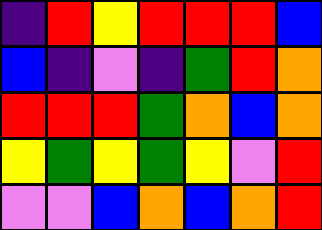[["indigo", "red", "yellow", "red", "red", "red", "blue"], ["blue", "indigo", "violet", "indigo", "green", "red", "orange"], ["red", "red", "red", "green", "orange", "blue", "orange"], ["yellow", "green", "yellow", "green", "yellow", "violet", "red"], ["violet", "violet", "blue", "orange", "blue", "orange", "red"]]